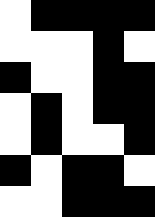[["white", "black", "black", "black", "black"], ["white", "white", "white", "black", "white"], ["black", "white", "white", "black", "black"], ["white", "black", "white", "black", "black"], ["white", "black", "white", "white", "black"], ["black", "white", "black", "black", "white"], ["white", "white", "black", "black", "black"]]